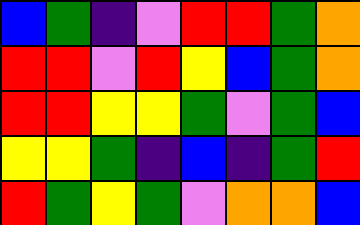[["blue", "green", "indigo", "violet", "red", "red", "green", "orange"], ["red", "red", "violet", "red", "yellow", "blue", "green", "orange"], ["red", "red", "yellow", "yellow", "green", "violet", "green", "blue"], ["yellow", "yellow", "green", "indigo", "blue", "indigo", "green", "red"], ["red", "green", "yellow", "green", "violet", "orange", "orange", "blue"]]